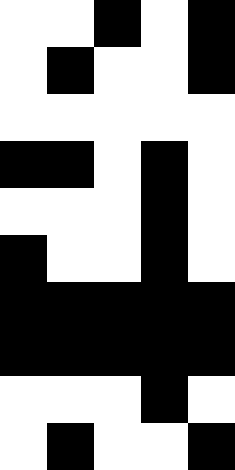[["white", "white", "black", "white", "black"], ["white", "black", "white", "white", "black"], ["white", "white", "white", "white", "white"], ["black", "black", "white", "black", "white"], ["white", "white", "white", "black", "white"], ["black", "white", "white", "black", "white"], ["black", "black", "black", "black", "black"], ["black", "black", "black", "black", "black"], ["white", "white", "white", "black", "white"], ["white", "black", "white", "white", "black"]]